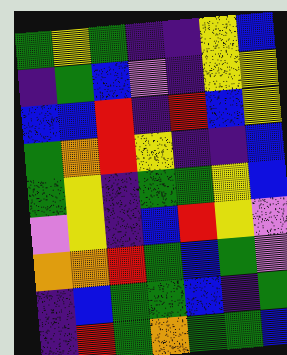[["green", "yellow", "green", "indigo", "indigo", "yellow", "blue"], ["indigo", "green", "blue", "violet", "indigo", "yellow", "yellow"], ["blue", "blue", "red", "indigo", "red", "blue", "yellow"], ["green", "orange", "red", "yellow", "indigo", "indigo", "blue"], ["green", "yellow", "indigo", "green", "green", "yellow", "blue"], ["violet", "yellow", "indigo", "blue", "red", "yellow", "violet"], ["orange", "orange", "red", "green", "blue", "green", "violet"], ["indigo", "blue", "green", "green", "blue", "indigo", "green"], ["indigo", "red", "green", "orange", "green", "green", "blue"]]